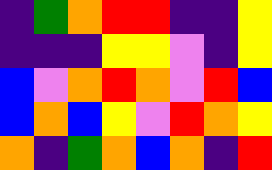[["indigo", "green", "orange", "red", "red", "indigo", "indigo", "yellow"], ["indigo", "indigo", "indigo", "yellow", "yellow", "violet", "indigo", "yellow"], ["blue", "violet", "orange", "red", "orange", "violet", "red", "blue"], ["blue", "orange", "blue", "yellow", "violet", "red", "orange", "yellow"], ["orange", "indigo", "green", "orange", "blue", "orange", "indigo", "red"]]